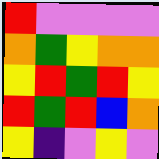[["red", "violet", "violet", "violet", "violet"], ["orange", "green", "yellow", "orange", "orange"], ["yellow", "red", "green", "red", "yellow"], ["red", "green", "red", "blue", "orange"], ["yellow", "indigo", "violet", "yellow", "violet"]]